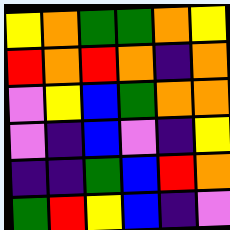[["yellow", "orange", "green", "green", "orange", "yellow"], ["red", "orange", "red", "orange", "indigo", "orange"], ["violet", "yellow", "blue", "green", "orange", "orange"], ["violet", "indigo", "blue", "violet", "indigo", "yellow"], ["indigo", "indigo", "green", "blue", "red", "orange"], ["green", "red", "yellow", "blue", "indigo", "violet"]]